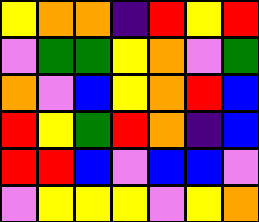[["yellow", "orange", "orange", "indigo", "red", "yellow", "red"], ["violet", "green", "green", "yellow", "orange", "violet", "green"], ["orange", "violet", "blue", "yellow", "orange", "red", "blue"], ["red", "yellow", "green", "red", "orange", "indigo", "blue"], ["red", "red", "blue", "violet", "blue", "blue", "violet"], ["violet", "yellow", "yellow", "yellow", "violet", "yellow", "orange"]]